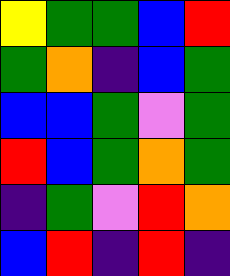[["yellow", "green", "green", "blue", "red"], ["green", "orange", "indigo", "blue", "green"], ["blue", "blue", "green", "violet", "green"], ["red", "blue", "green", "orange", "green"], ["indigo", "green", "violet", "red", "orange"], ["blue", "red", "indigo", "red", "indigo"]]